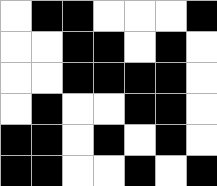[["white", "black", "black", "white", "white", "white", "black"], ["white", "white", "black", "black", "white", "black", "white"], ["white", "white", "black", "black", "black", "black", "white"], ["white", "black", "white", "white", "black", "black", "white"], ["black", "black", "white", "black", "white", "black", "white"], ["black", "black", "white", "white", "black", "white", "black"]]